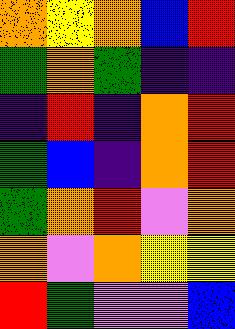[["orange", "yellow", "orange", "blue", "red"], ["green", "orange", "green", "indigo", "indigo"], ["indigo", "red", "indigo", "orange", "red"], ["green", "blue", "indigo", "orange", "red"], ["green", "orange", "red", "violet", "orange"], ["orange", "violet", "orange", "yellow", "yellow"], ["red", "green", "violet", "violet", "blue"]]